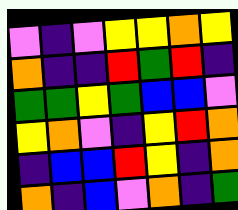[["violet", "indigo", "violet", "yellow", "yellow", "orange", "yellow"], ["orange", "indigo", "indigo", "red", "green", "red", "indigo"], ["green", "green", "yellow", "green", "blue", "blue", "violet"], ["yellow", "orange", "violet", "indigo", "yellow", "red", "orange"], ["indigo", "blue", "blue", "red", "yellow", "indigo", "orange"], ["orange", "indigo", "blue", "violet", "orange", "indigo", "green"]]